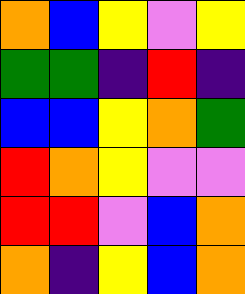[["orange", "blue", "yellow", "violet", "yellow"], ["green", "green", "indigo", "red", "indigo"], ["blue", "blue", "yellow", "orange", "green"], ["red", "orange", "yellow", "violet", "violet"], ["red", "red", "violet", "blue", "orange"], ["orange", "indigo", "yellow", "blue", "orange"]]